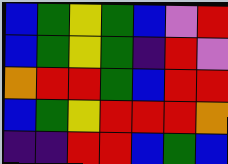[["blue", "green", "yellow", "green", "blue", "violet", "red"], ["blue", "green", "yellow", "green", "indigo", "red", "violet"], ["orange", "red", "red", "green", "blue", "red", "red"], ["blue", "green", "yellow", "red", "red", "red", "orange"], ["indigo", "indigo", "red", "red", "blue", "green", "blue"]]